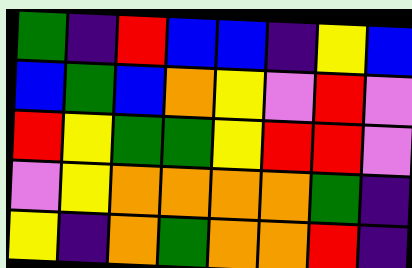[["green", "indigo", "red", "blue", "blue", "indigo", "yellow", "blue"], ["blue", "green", "blue", "orange", "yellow", "violet", "red", "violet"], ["red", "yellow", "green", "green", "yellow", "red", "red", "violet"], ["violet", "yellow", "orange", "orange", "orange", "orange", "green", "indigo"], ["yellow", "indigo", "orange", "green", "orange", "orange", "red", "indigo"]]